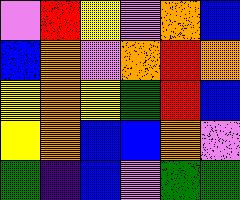[["violet", "red", "yellow", "violet", "orange", "blue"], ["blue", "orange", "violet", "orange", "red", "orange"], ["yellow", "orange", "yellow", "green", "red", "blue"], ["yellow", "orange", "blue", "blue", "orange", "violet"], ["green", "indigo", "blue", "violet", "green", "green"]]